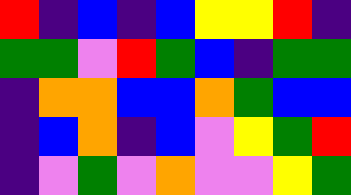[["red", "indigo", "blue", "indigo", "blue", "yellow", "yellow", "red", "indigo"], ["green", "green", "violet", "red", "green", "blue", "indigo", "green", "green"], ["indigo", "orange", "orange", "blue", "blue", "orange", "green", "blue", "blue"], ["indigo", "blue", "orange", "indigo", "blue", "violet", "yellow", "green", "red"], ["indigo", "violet", "green", "violet", "orange", "violet", "violet", "yellow", "green"]]